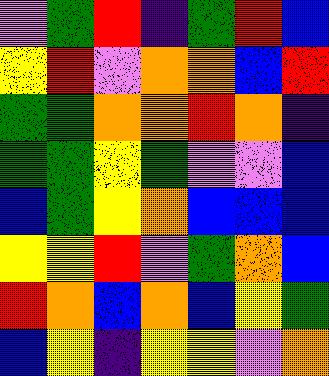[["violet", "green", "red", "indigo", "green", "red", "blue"], ["yellow", "red", "violet", "orange", "orange", "blue", "red"], ["green", "green", "orange", "orange", "red", "orange", "indigo"], ["green", "green", "yellow", "green", "violet", "violet", "blue"], ["blue", "green", "yellow", "orange", "blue", "blue", "blue"], ["yellow", "yellow", "red", "violet", "green", "orange", "blue"], ["red", "orange", "blue", "orange", "blue", "yellow", "green"], ["blue", "yellow", "indigo", "yellow", "yellow", "violet", "orange"]]